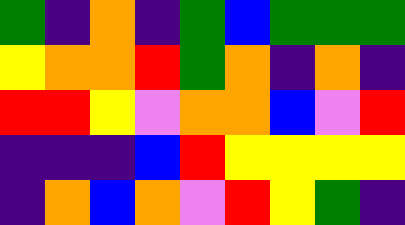[["green", "indigo", "orange", "indigo", "green", "blue", "green", "green", "green"], ["yellow", "orange", "orange", "red", "green", "orange", "indigo", "orange", "indigo"], ["red", "red", "yellow", "violet", "orange", "orange", "blue", "violet", "red"], ["indigo", "indigo", "indigo", "blue", "red", "yellow", "yellow", "yellow", "yellow"], ["indigo", "orange", "blue", "orange", "violet", "red", "yellow", "green", "indigo"]]